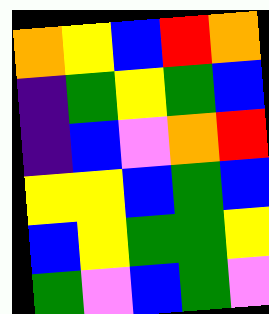[["orange", "yellow", "blue", "red", "orange"], ["indigo", "green", "yellow", "green", "blue"], ["indigo", "blue", "violet", "orange", "red"], ["yellow", "yellow", "blue", "green", "blue"], ["blue", "yellow", "green", "green", "yellow"], ["green", "violet", "blue", "green", "violet"]]